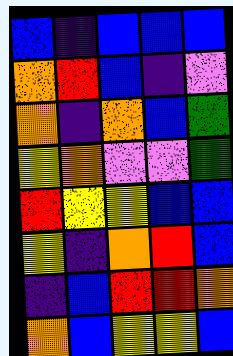[["blue", "indigo", "blue", "blue", "blue"], ["orange", "red", "blue", "indigo", "violet"], ["orange", "indigo", "orange", "blue", "green"], ["yellow", "orange", "violet", "violet", "green"], ["red", "yellow", "yellow", "blue", "blue"], ["yellow", "indigo", "orange", "red", "blue"], ["indigo", "blue", "red", "red", "orange"], ["orange", "blue", "yellow", "yellow", "blue"]]